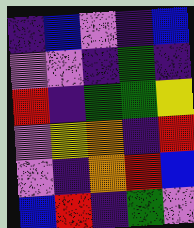[["indigo", "blue", "violet", "indigo", "blue"], ["violet", "violet", "indigo", "green", "indigo"], ["red", "indigo", "green", "green", "yellow"], ["violet", "yellow", "orange", "indigo", "red"], ["violet", "indigo", "orange", "red", "blue"], ["blue", "red", "indigo", "green", "violet"]]